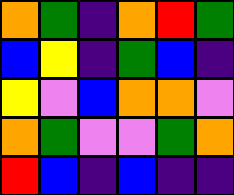[["orange", "green", "indigo", "orange", "red", "green"], ["blue", "yellow", "indigo", "green", "blue", "indigo"], ["yellow", "violet", "blue", "orange", "orange", "violet"], ["orange", "green", "violet", "violet", "green", "orange"], ["red", "blue", "indigo", "blue", "indigo", "indigo"]]